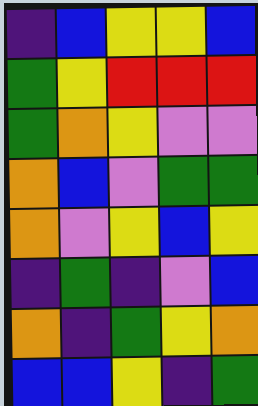[["indigo", "blue", "yellow", "yellow", "blue"], ["green", "yellow", "red", "red", "red"], ["green", "orange", "yellow", "violet", "violet"], ["orange", "blue", "violet", "green", "green"], ["orange", "violet", "yellow", "blue", "yellow"], ["indigo", "green", "indigo", "violet", "blue"], ["orange", "indigo", "green", "yellow", "orange"], ["blue", "blue", "yellow", "indigo", "green"]]